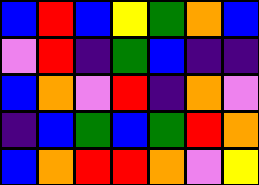[["blue", "red", "blue", "yellow", "green", "orange", "blue"], ["violet", "red", "indigo", "green", "blue", "indigo", "indigo"], ["blue", "orange", "violet", "red", "indigo", "orange", "violet"], ["indigo", "blue", "green", "blue", "green", "red", "orange"], ["blue", "orange", "red", "red", "orange", "violet", "yellow"]]